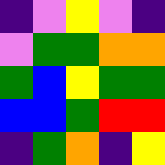[["indigo", "violet", "yellow", "violet", "indigo"], ["violet", "green", "green", "orange", "orange"], ["green", "blue", "yellow", "green", "green"], ["blue", "blue", "green", "red", "red"], ["indigo", "green", "orange", "indigo", "yellow"]]